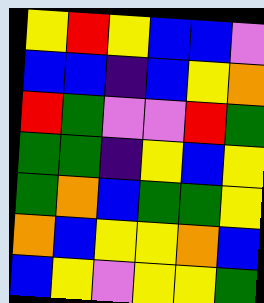[["yellow", "red", "yellow", "blue", "blue", "violet"], ["blue", "blue", "indigo", "blue", "yellow", "orange"], ["red", "green", "violet", "violet", "red", "green"], ["green", "green", "indigo", "yellow", "blue", "yellow"], ["green", "orange", "blue", "green", "green", "yellow"], ["orange", "blue", "yellow", "yellow", "orange", "blue"], ["blue", "yellow", "violet", "yellow", "yellow", "green"]]